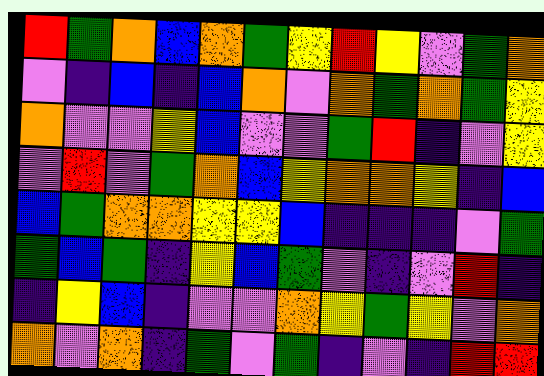[["red", "green", "orange", "blue", "orange", "green", "yellow", "red", "yellow", "violet", "green", "orange"], ["violet", "indigo", "blue", "indigo", "blue", "orange", "violet", "orange", "green", "orange", "green", "yellow"], ["orange", "violet", "violet", "yellow", "blue", "violet", "violet", "green", "red", "indigo", "violet", "yellow"], ["violet", "red", "violet", "green", "orange", "blue", "yellow", "orange", "orange", "yellow", "indigo", "blue"], ["blue", "green", "orange", "orange", "yellow", "yellow", "blue", "indigo", "indigo", "indigo", "violet", "green"], ["green", "blue", "green", "indigo", "yellow", "blue", "green", "violet", "indigo", "violet", "red", "indigo"], ["indigo", "yellow", "blue", "indigo", "violet", "violet", "orange", "yellow", "green", "yellow", "violet", "orange"], ["orange", "violet", "orange", "indigo", "green", "violet", "green", "indigo", "violet", "indigo", "red", "red"]]